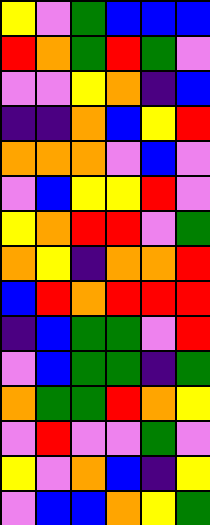[["yellow", "violet", "green", "blue", "blue", "blue"], ["red", "orange", "green", "red", "green", "violet"], ["violet", "violet", "yellow", "orange", "indigo", "blue"], ["indigo", "indigo", "orange", "blue", "yellow", "red"], ["orange", "orange", "orange", "violet", "blue", "violet"], ["violet", "blue", "yellow", "yellow", "red", "violet"], ["yellow", "orange", "red", "red", "violet", "green"], ["orange", "yellow", "indigo", "orange", "orange", "red"], ["blue", "red", "orange", "red", "red", "red"], ["indigo", "blue", "green", "green", "violet", "red"], ["violet", "blue", "green", "green", "indigo", "green"], ["orange", "green", "green", "red", "orange", "yellow"], ["violet", "red", "violet", "violet", "green", "violet"], ["yellow", "violet", "orange", "blue", "indigo", "yellow"], ["violet", "blue", "blue", "orange", "yellow", "green"]]